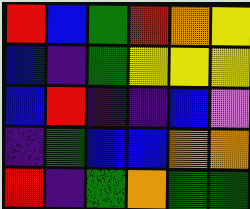[["red", "blue", "green", "red", "orange", "yellow"], ["blue", "indigo", "green", "yellow", "yellow", "yellow"], ["blue", "red", "indigo", "indigo", "blue", "violet"], ["indigo", "green", "blue", "blue", "orange", "orange"], ["red", "indigo", "green", "orange", "green", "green"]]